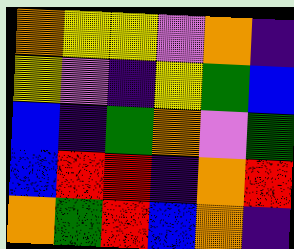[["orange", "yellow", "yellow", "violet", "orange", "indigo"], ["yellow", "violet", "indigo", "yellow", "green", "blue"], ["blue", "indigo", "green", "orange", "violet", "green"], ["blue", "red", "red", "indigo", "orange", "red"], ["orange", "green", "red", "blue", "orange", "indigo"]]